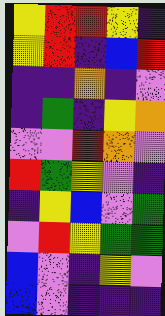[["yellow", "red", "red", "yellow", "indigo"], ["yellow", "red", "indigo", "blue", "red"], ["indigo", "indigo", "orange", "indigo", "violet"], ["indigo", "green", "indigo", "yellow", "orange"], ["violet", "violet", "red", "orange", "violet"], ["red", "green", "yellow", "violet", "indigo"], ["indigo", "yellow", "blue", "violet", "green"], ["violet", "red", "yellow", "green", "green"], ["blue", "violet", "indigo", "yellow", "violet"], ["blue", "violet", "indigo", "indigo", "indigo"]]